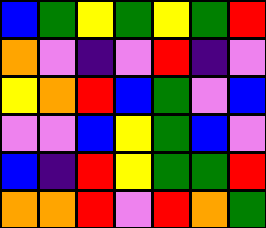[["blue", "green", "yellow", "green", "yellow", "green", "red"], ["orange", "violet", "indigo", "violet", "red", "indigo", "violet"], ["yellow", "orange", "red", "blue", "green", "violet", "blue"], ["violet", "violet", "blue", "yellow", "green", "blue", "violet"], ["blue", "indigo", "red", "yellow", "green", "green", "red"], ["orange", "orange", "red", "violet", "red", "orange", "green"]]